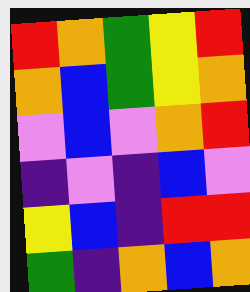[["red", "orange", "green", "yellow", "red"], ["orange", "blue", "green", "yellow", "orange"], ["violet", "blue", "violet", "orange", "red"], ["indigo", "violet", "indigo", "blue", "violet"], ["yellow", "blue", "indigo", "red", "red"], ["green", "indigo", "orange", "blue", "orange"]]